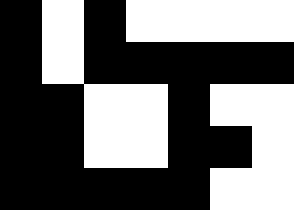[["black", "white", "black", "white", "white", "white", "white"], ["black", "white", "black", "black", "black", "black", "black"], ["black", "black", "white", "white", "black", "white", "white"], ["black", "black", "white", "white", "black", "black", "white"], ["black", "black", "black", "black", "black", "white", "white"]]